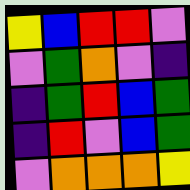[["yellow", "blue", "red", "red", "violet"], ["violet", "green", "orange", "violet", "indigo"], ["indigo", "green", "red", "blue", "green"], ["indigo", "red", "violet", "blue", "green"], ["violet", "orange", "orange", "orange", "yellow"]]